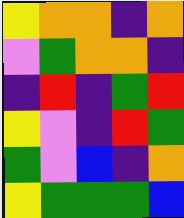[["yellow", "orange", "orange", "indigo", "orange"], ["violet", "green", "orange", "orange", "indigo"], ["indigo", "red", "indigo", "green", "red"], ["yellow", "violet", "indigo", "red", "green"], ["green", "violet", "blue", "indigo", "orange"], ["yellow", "green", "green", "green", "blue"]]